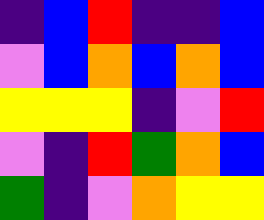[["indigo", "blue", "red", "indigo", "indigo", "blue"], ["violet", "blue", "orange", "blue", "orange", "blue"], ["yellow", "yellow", "yellow", "indigo", "violet", "red"], ["violet", "indigo", "red", "green", "orange", "blue"], ["green", "indigo", "violet", "orange", "yellow", "yellow"]]